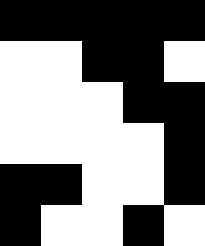[["black", "black", "black", "black", "black"], ["white", "white", "black", "black", "white"], ["white", "white", "white", "black", "black"], ["white", "white", "white", "white", "black"], ["black", "black", "white", "white", "black"], ["black", "white", "white", "black", "white"]]